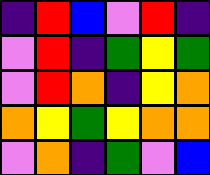[["indigo", "red", "blue", "violet", "red", "indigo"], ["violet", "red", "indigo", "green", "yellow", "green"], ["violet", "red", "orange", "indigo", "yellow", "orange"], ["orange", "yellow", "green", "yellow", "orange", "orange"], ["violet", "orange", "indigo", "green", "violet", "blue"]]